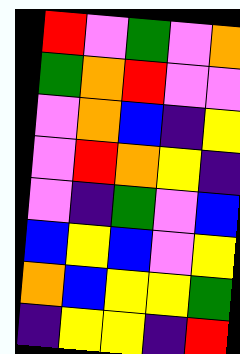[["red", "violet", "green", "violet", "orange"], ["green", "orange", "red", "violet", "violet"], ["violet", "orange", "blue", "indigo", "yellow"], ["violet", "red", "orange", "yellow", "indigo"], ["violet", "indigo", "green", "violet", "blue"], ["blue", "yellow", "blue", "violet", "yellow"], ["orange", "blue", "yellow", "yellow", "green"], ["indigo", "yellow", "yellow", "indigo", "red"]]